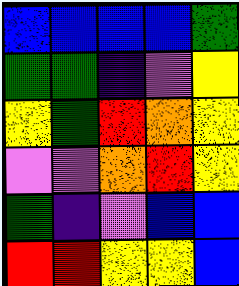[["blue", "blue", "blue", "blue", "green"], ["green", "green", "indigo", "violet", "yellow"], ["yellow", "green", "red", "orange", "yellow"], ["violet", "violet", "orange", "red", "yellow"], ["green", "indigo", "violet", "blue", "blue"], ["red", "red", "yellow", "yellow", "blue"]]